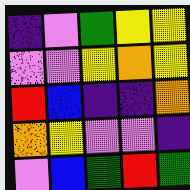[["indigo", "violet", "green", "yellow", "yellow"], ["violet", "violet", "yellow", "orange", "yellow"], ["red", "blue", "indigo", "indigo", "orange"], ["orange", "yellow", "violet", "violet", "indigo"], ["violet", "blue", "green", "red", "green"]]